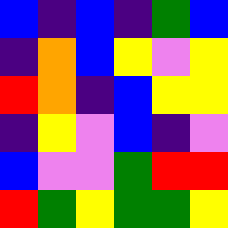[["blue", "indigo", "blue", "indigo", "green", "blue"], ["indigo", "orange", "blue", "yellow", "violet", "yellow"], ["red", "orange", "indigo", "blue", "yellow", "yellow"], ["indigo", "yellow", "violet", "blue", "indigo", "violet"], ["blue", "violet", "violet", "green", "red", "red"], ["red", "green", "yellow", "green", "green", "yellow"]]